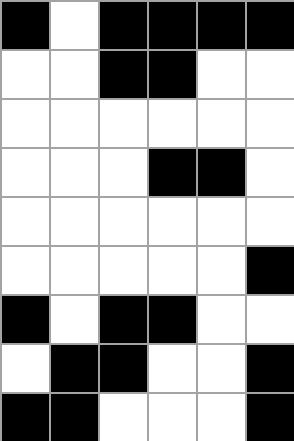[["black", "white", "black", "black", "black", "black"], ["white", "white", "black", "black", "white", "white"], ["white", "white", "white", "white", "white", "white"], ["white", "white", "white", "black", "black", "white"], ["white", "white", "white", "white", "white", "white"], ["white", "white", "white", "white", "white", "black"], ["black", "white", "black", "black", "white", "white"], ["white", "black", "black", "white", "white", "black"], ["black", "black", "white", "white", "white", "black"]]